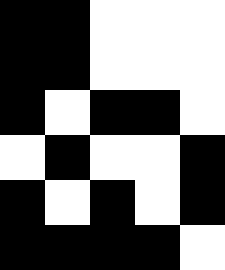[["black", "black", "white", "white", "white"], ["black", "black", "white", "white", "white"], ["black", "white", "black", "black", "white"], ["white", "black", "white", "white", "black"], ["black", "white", "black", "white", "black"], ["black", "black", "black", "black", "white"]]